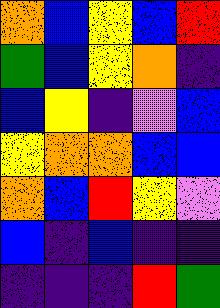[["orange", "blue", "yellow", "blue", "red"], ["green", "blue", "yellow", "orange", "indigo"], ["blue", "yellow", "indigo", "violet", "blue"], ["yellow", "orange", "orange", "blue", "blue"], ["orange", "blue", "red", "yellow", "violet"], ["blue", "indigo", "blue", "indigo", "indigo"], ["indigo", "indigo", "indigo", "red", "green"]]